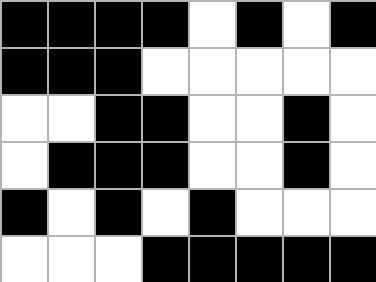[["black", "black", "black", "black", "white", "black", "white", "black"], ["black", "black", "black", "white", "white", "white", "white", "white"], ["white", "white", "black", "black", "white", "white", "black", "white"], ["white", "black", "black", "black", "white", "white", "black", "white"], ["black", "white", "black", "white", "black", "white", "white", "white"], ["white", "white", "white", "black", "black", "black", "black", "black"]]